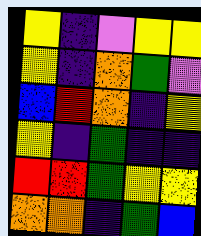[["yellow", "indigo", "violet", "yellow", "yellow"], ["yellow", "indigo", "orange", "green", "violet"], ["blue", "red", "orange", "indigo", "yellow"], ["yellow", "indigo", "green", "indigo", "indigo"], ["red", "red", "green", "yellow", "yellow"], ["orange", "orange", "indigo", "green", "blue"]]